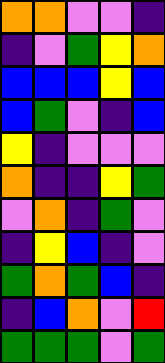[["orange", "orange", "violet", "violet", "indigo"], ["indigo", "violet", "green", "yellow", "orange"], ["blue", "blue", "blue", "yellow", "blue"], ["blue", "green", "violet", "indigo", "blue"], ["yellow", "indigo", "violet", "violet", "violet"], ["orange", "indigo", "indigo", "yellow", "green"], ["violet", "orange", "indigo", "green", "violet"], ["indigo", "yellow", "blue", "indigo", "violet"], ["green", "orange", "green", "blue", "indigo"], ["indigo", "blue", "orange", "violet", "red"], ["green", "green", "green", "violet", "green"]]